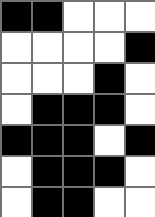[["black", "black", "white", "white", "white"], ["white", "white", "white", "white", "black"], ["white", "white", "white", "black", "white"], ["white", "black", "black", "black", "white"], ["black", "black", "black", "white", "black"], ["white", "black", "black", "black", "white"], ["white", "black", "black", "white", "white"]]